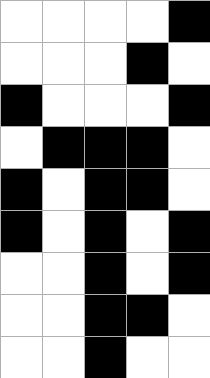[["white", "white", "white", "white", "black"], ["white", "white", "white", "black", "white"], ["black", "white", "white", "white", "black"], ["white", "black", "black", "black", "white"], ["black", "white", "black", "black", "white"], ["black", "white", "black", "white", "black"], ["white", "white", "black", "white", "black"], ["white", "white", "black", "black", "white"], ["white", "white", "black", "white", "white"]]